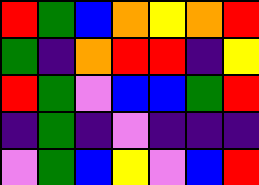[["red", "green", "blue", "orange", "yellow", "orange", "red"], ["green", "indigo", "orange", "red", "red", "indigo", "yellow"], ["red", "green", "violet", "blue", "blue", "green", "red"], ["indigo", "green", "indigo", "violet", "indigo", "indigo", "indigo"], ["violet", "green", "blue", "yellow", "violet", "blue", "red"]]